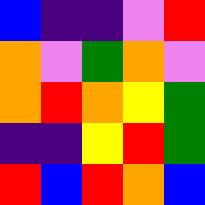[["blue", "indigo", "indigo", "violet", "red"], ["orange", "violet", "green", "orange", "violet"], ["orange", "red", "orange", "yellow", "green"], ["indigo", "indigo", "yellow", "red", "green"], ["red", "blue", "red", "orange", "blue"]]